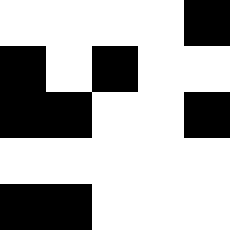[["white", "white", "white", "white", "black"], ["black", "white", "black", "white", "white"], ["black", "black", "white", "white", "black"], ["white", "white", "white", "white", "white"], ["black", "black", "white", "white", "white"]]